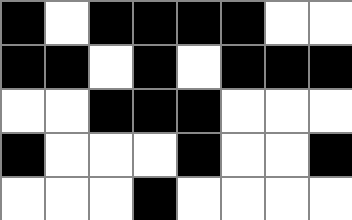[["black", "white", "black", "black", "black", "black", "white", "white"], ["black", "black", "white", "black", "white", "black", "black", "black"], ["white", "white", "black", "black", "black", "white", "white", "white"], ["black", "white", "white", "white", "black", "white", "white", "black"], ["white", "white", "white", "black", "white", "white", "white", "white"]]